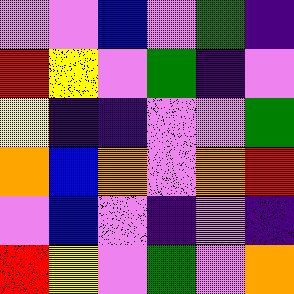[["violet", "violet", "blue", "violet", "green", "indigo"], ["red", "yellow", "violet", "green", "indigo", "violet"], ["yellow", "indigo", "indigo", "violet", "violet", "green"], ["orange", "blue", "orange", "violet", "orange", "red"], ["violet", "blue", "violet", "indigo", "violet", "indigo"], ["red", "yellow", "violet", "green", "violet", "orange"]]